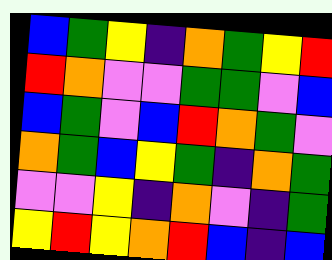[["blue", "green", "yellow", "indigo", "orange", "green", "yellow", "red"], ["red", "orange", "violet", "violet", "green", "green", "violet", "blue"], ["blue", "green", "violet", "blue", "red", "orange", "green", "violet"], ["orange", "green", "blue", "yellow", "green", "indigo", "orange", "green"], ["violet", "violet", "yellow", "indigo", "orange", "violet", "indigo", "green"], ["yellow", "red", "yellow", "orange", "red", "blue", "indigo", "blue"]]